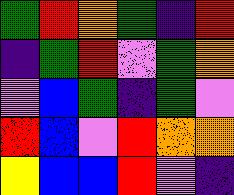[["green", "red", "orange", "green", "indigo", "red"], ["indigo", "green", "red", "violet", "green", "orange"], ["violet", "blue", "green", "indigo", "green", "violet"], ["red", "blue", "violet", "red", "orange", "orange"], ["yellow", "blue", "blue", "red", "violet", "indigo"]]